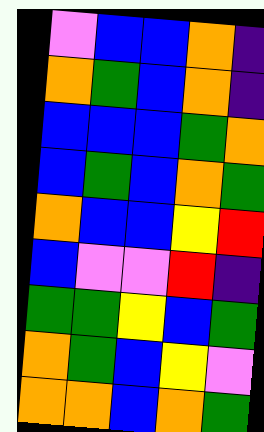[["violet", "blue", "blue", "orange", "indigo"], ["orange", "green", "blue", "orange", "indigo"], ["blue", "blue", "blue", "green", "orange"], ["blue", "green", "blue", "orange", "green"], ["orange", "blue", "blue", "yellow", "red"], ["blue", "violet", "violet", "red", "indigo"], ["green", "green", "yellow", "blue", "green"], ["orange", "green", "blue", "yellow", "violet"], ["orange", "orange", "blue", "orange", "green"]]